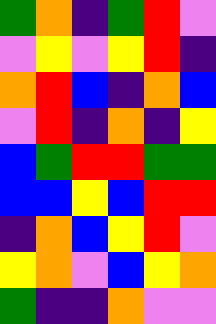[["green", "orange", "indigo", "green", "red", "violet"], ["violet", "yellow", "violet", "yellow", "red", "indigo"], ["orange", "red", "blue", "indigo", "orange", "blue"], ["violet", "red", "indigo", "orange", "indigo", "yellow"], ["blue", "green", "red", "red", "green", "green"], ["blue", "blue", "yellow", "blue", "red", "red"], ["indigo", "orange", "blue", "yellow", "red", "violet"], ["yellow", "orange", "violet", "blue", "yellow", "orange"], ["green", "indigo", "indigo", "orange", "violet", "violet"]]